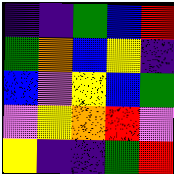[["indigo", "indigo", "green", "blue", "red"], ["green", "orange", "blue", "yellow", "indigo"], ["blue", "violet", "yellow", "blue", "green"], ["violet", "yellow", "orange", "red", "violet"], ["yellow", "indigo", "indigo", "green", "red"]]